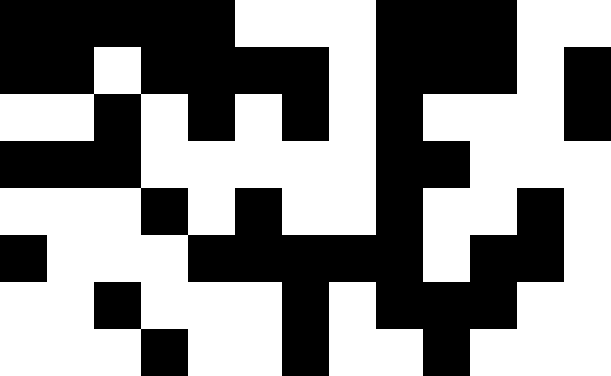[["black", "black", "black", "black", "black", "white", "white", "white", "black", "black", "black", "white", "white"], ["black", "black", "white", "black", "black", "black", "black", "white", "black", "black", "black", "white", "black"], ["white", "white", "black", "white", "black", "white", "black", "white", "black", "white", "white", "white", "black"], ["black", "black", "black", "white", "white", "white", "white", "white", "black", "black", "white", "white", "white"], ["white", "white", "white", "black", "white", "black", "white", "white", "black", "white", "white", "black", "white"], ["black", "white", "white", "white", "black", "black", "black", "black", "black", "white", "black", "black", "white"], ["white", "white", "black", "white", "white", "white", "black", "white", "black", "black", "black", "white", "white"], ["white", "white", "white", "black", "white", "white", "black", "white", "white", "black", "white", "white", "white"]]